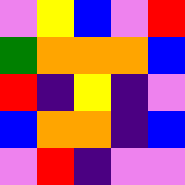[["violet", "yellow", "blue", "violet", "red"], ["green", "orange", "orange", "orange", "blue"], ["red", "indigo", "yellow", "indigo", "violet"], ["blue", "orange", "orange", "indigo", "blue"], ["violet", "red", "indigo", "violet", "violet"]]